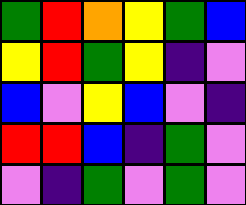[["green", "red", "orange", "yellow", "green", "blue"], ["yellow", "red", "green", "yellow", "indigo", "violet"], ["blue", "violet", "yellow", "blue", "violet", "indigo"], ["red", "red", "blue", "indigo", "green", "violet"], ["violet", "indigo", "green", "violet", "green", "violet"]]